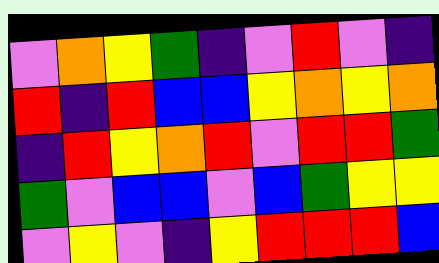[["violet", "orange", "yellow", "green", "indigo", "violet", "red", "violet", "indigo"], ["red", "indigo", "red", "blue", "blue", "yellow", "orange", "yellow", "orange"], ["indigo", "red", "yellow", "orange", "red", "violet", "red", "red", "green"], ["green", "violet", "blue", "blue", "violet", "blue", "green", "yellow", "yellow"], ["violet", "yellow", "violet", "indigo", "yellow", "red", "red", "red", "blue"]]